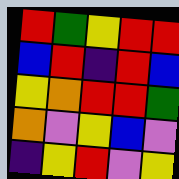[["red", "green", "yellow", "red", "red"], ["blue", "red", "indigo", "red", "blue"], ["yellow", "orange", "red", "red", "green"], ["orange", "violet", "yellow", "blue", "violet"], ["indigo", "yellow", "red", "violet", "yellow"]]